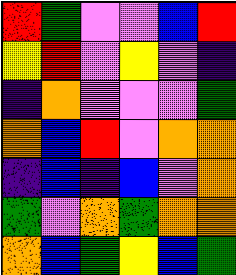[["red", "green", "violet", "violet", "blue", "red"], ["yellow", "red", "violet", "yellow", "violet", "indigo"], ["indigo", "orange", "violet", "violet", "violet", "green"], ["orange", "blue", "red", "violet", "orange", "orange"], ["indigo", "blue", "indigo", "blue", "violet", "orange"], ["green", "violet", "orange", "green", "orange", "orange"], ["orange", "blue", "green", "yellow", "blue", "green"]]